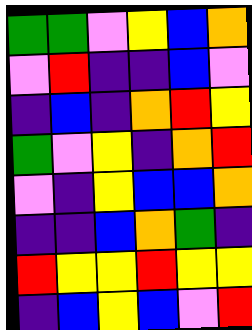[["green", "green", "violet", "yellow", "blue", "orange"], ["violet", "red", "indigo", "indigo", "blue", "violet"], ["indigo", "blue", "indigo", "orange", "red", "yellow"], ["green", "violet", "yellow", "indigo", "orange", "red"], ["violet", "indigo", "yellow", "blue", "blue", "orange"], ["indigo", "indigo", "blue", "orange", "green", "indigo"], ["red", "yellow", "yellow", "red", "yellow", "yellow"], ["indigo", "blue", "yellow", "blue", "violet", "red"]]